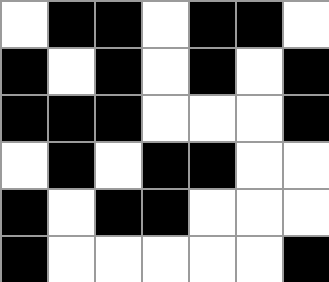[["white", "black", "black", "white", "black", "black", "white"], ["black", "white", "black", "white", "black", "white", "black"], ["black", "black", "black", "white", "white", "white", "black"], ["white", "black", "white", "black", "black", "white", "white"], ["black", "white", "black", "black", "white", "white", "white"], ["black", "white", "white", "white", "white", "white", "black"]]